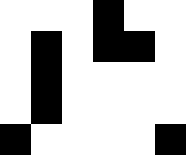[["white", "white", "white", "black", "white", "white"], ["white", "black", "white", "black", "black", "white"], ["white", "black", "white", "white", "white", "white"], ["white", "black", "white", "white", "white", "white"], ["black", "white", "white", "white", "white", "black"]]